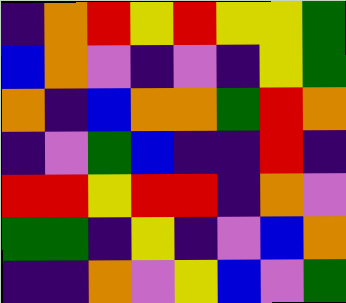[["indigo", "orange", "red", "yellow", "red", "yellow", "yellow", "green"], ["blue", "orange", "violet", "indigo", "violet", "indigo", "yellow", "green"], ["orange", "indigo", "blue", "orange", "orange", "green", "red", "orange"], ["indigo", "violet", "green", "blue", "indigo", "indigo", "red", "indigo"], ["red", "red", "yellow", "red", "red", "indigo", "orange", "violet"], ["green", "green", "indigo", "yellow", "indigo", "violet", "blue", "orange"], ["indigo", "indigo", "orange", "violet", "yellow", "blue", "violet", "green"]]